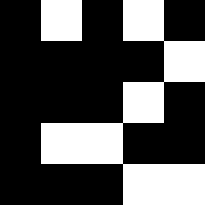[["black", "white", "black", "white", "black"], ["black", "black", "black", "black", "white"], ["black", "black", "black", "white", "black"], ["black", "white", "white", "black", "black"], ["black", "black", "black", "white", "white"]]